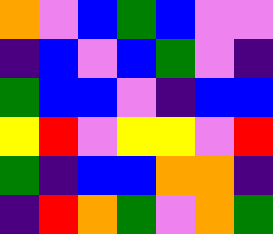[["orange", "violet", "blue", "green", "blue", "violet", "violet"], ["indigo", "blue", "violet", "blue", "green", "violet", "indigo"], ["green", "blue", "blue", "violet", "indigo", "blue", "blue"], ["yellow", "red", "violet", "yellow", "yellow", "violet", "red"], ["green", "indigo", "blue", "blue", "orange", "orange", "indigo"], ["indigo", "red", "orange", "green", "violet", "orange", "green"]]